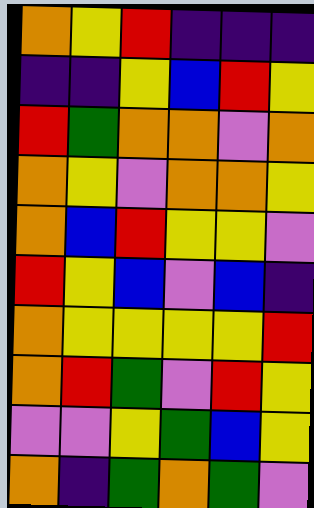[["orange", "yellow", "red", "indigo", "indigo", "indigo"], ["indigo", "indigo", "yellow", "blue", "red", "yellow"], ["red", "green", "orange", "orange", "violet", "orange"], ["orange", "yellow", "violet", "orange", "orange", "yellow"], ["orange", "blue", "red", "yellow", "yellow", "violet"], ["red", "yellow", "blue", "violet", "blue", "indigo"], ["orange", "yellow", "yellow", "yellow", "yellow", "red"], ["orange", "red", "green", "violet", "red", "yellow"], ["violet", "violet", "yellow", "green", "blue", "yellow"], ["orange", "indigo", "green", "orange", "green", "violet"]]